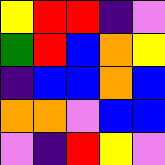[["yellow", "red", "red", "indigo", "violet"], ["green", "red", "blue", "orange", "yellow"], ["indigo", "blue", "blue", "orange", "blue"], ["orange", "orange", "violet", "blue", "blue"], ["violet", "indigo", "red", "yellow", "violet"]]